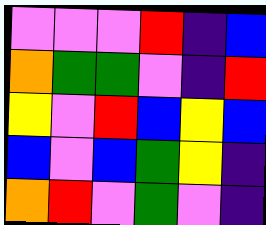[["violet", "violet", "violet", "red", "indigo", "blue"], ["orange", "green", "green", "violet", "indigo", "red"], ["yellow", "violet", "red", "blue", "yellow", "blue"], ["blue", "violet", "blue", "green", "yellow", "indigo"], ["orange", "red", "violet", "green", "violet", "indigo"]]